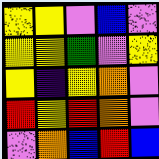[["yellow", "yellow", "violet", "blue", "violet"], ["yellow", "yellow", "green", "violet", "yellow"], ["yellow", "indigo", "yellow", "orange", "violet"], ["red", "yellow", "red", "orange", "violet"], ["violet", "orange", "blue", "red", "blue"]]